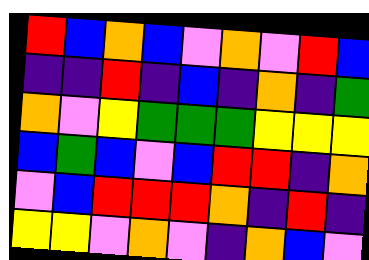[["red", "blue", "orange", "blue", "violet", "orange", "violet", "red", "blue"], ["indigo", "indigo", "red", "indigo", "blue", "indigo", "orange", "indigo", "green"], ["orange", "violet", "yellow", "green", "green", "green", "yellow", "yellow", "yellow"], ["blue", "green", "blue", "violet", "blue", "red", "red", "indigo", "orange"], ["violet", "blue", "red", "red", "red", "orange", "indigo", "red", "indigo"], ["yellow", "yellow", "violet", "orange", "violet", "indigo", "orange", "blue", "violet"]]